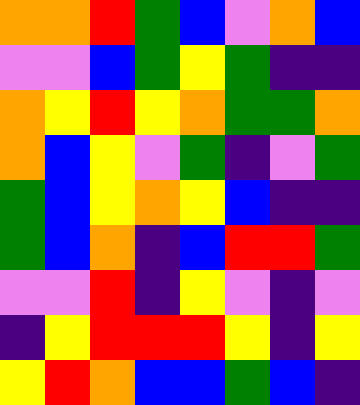[["orange", "orange", "red", "green", "blue", "violet", "orange", "blue"], ["violet", "violet", "blue", "green", "yellow", "green", "indigo", "indigo"], ["orange", "yellow", "red", "yellow", "orange", "green", "green", "orange"], ["orange", "blue", "yellow", "violet", "green", "indigo", "violet", "green"], ["green", "blue", "yellow", "orange", "yellow", "blue", "indigo", "indigo"], ["green", "blue", "orange", "indigo", "blue", "red", "red", "green"], ["violet", "violet", "red", "indigo", "yellow", "violet", "indigo", "violet"], ["indigo", "yellow", "red", "red", "red", "yellow", "indigo", "yellow"], ["yellow", "red", "orange", "blue", "blue", "green", "blue", "indigo"]]